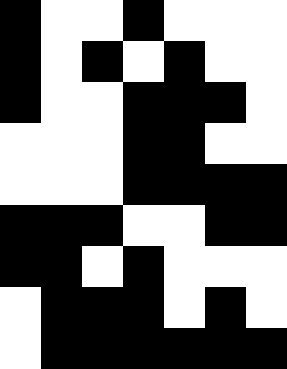[["black", "white", "white", "black", "white", "white", "white"], ["black", "white", "black", "white", "black", "white", "white"], ["black", "white", "white", "black", "black", "black", "white"], ["white", "white", "white", "black", "black", "white", "white"], ["white", "white", "white", "black", "black", "black", "black"], ["black", "black", "black", "white", "white", "black", "black"], ["black", "black", "white", "black", "white", "white", "white"], ["white", "black", "black", "black", "white", "black", "white"], ["white", "black", "black", "black", "black", "black", "black"]]